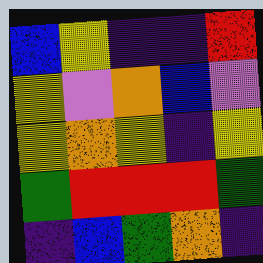[["blue", "yellow", "indigo", "indigo", "red"], ["yellow", "violet", "orange", "blue", "violet"], ["yellow", "orange", "yellow", "indigo", "yellow"], ["green", "red", "red", "red", "green"], ["indigo", "blue", "green", "orange", "indigo"]]